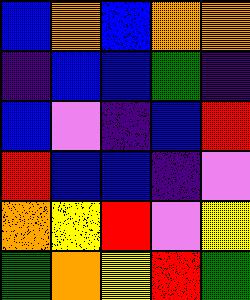[["blue", "orange", "blue", "orange", "orange"], ["indigo", "blue", "blue", "green", "indigo"], ["blue", "violet", "indigo", "blue", "red"], ["red", "blue", "blue", "indigo", "violet"], ["orange", "yellow", "red", "violet", "yellow"], ["green", "orange", "yellow", "red", "green"]]